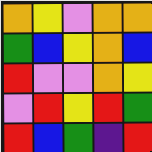[["orange", "yellow", "violet", "orange", "orange"], ["green", "blue", "yellow", "orange", "blue"], ["red", "violet", "violet", "orange", "yellow"], ["violet", "red", "yellow", "red", "green"], ["red", "blue", "green", "indigo", "red"]]